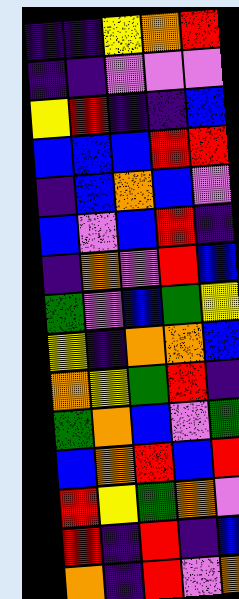[["indigo", "indigo", "yellow", "orange", "red"], ["indigo", "indigo", "violet", "violet", "violet"], ["yellow", "red", "indigo", "indigo", "blue"], ["blue", "blue", "blue", "red", "red"], ["indigo", "blue", "orange", "blue", "violet"], ["blue", "violet", "blue", "red", "indigo"], ["indigo", "orange", "violet", "red", "blue"], ["green", "violet", "blue", "green", "yellow"], ["yellow", "indigo", "orange", "orange", "blue"], ["orange", "yellow", "green", "red", "indigo"], ["green", "orange", "blue", "violet", "green"], ["blue", "orange", "red", "blue", "red"], ["red", "yellow", "green", "orange", "violet"], ["red", "indigo", "red", "indigo", "blue"], ["orange", "indigo", "red", "violet", "orange"]]